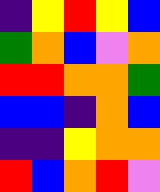[["indigo", "yellow", "red", "yellow", "blue"], ["green", "orange", "blue", "violet", "orange"], ["red", "red", "orange", "orange", "green"], ["blue", "blue", "indigo", "orange", "blue"], ["indigo", "indigo", "yellow", "orange", "orange"], ["red", "blue", "orange", "red", "violet"]]